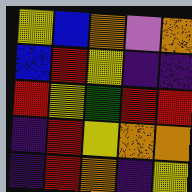[["yellow", "blue", "orange", "violet", "orange"], ["blue", "red", "yellow", "indigo", "indigo"], ["red", "yellow", "green", "red", "red"], ["indigo", "red", "yellow", "orange", "orange"], ["indigo", "red", "orange", "indigo", "yellow"]]